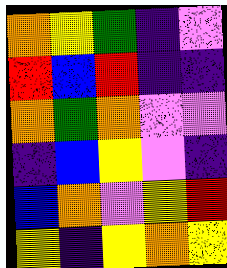[["orange", "yellow", "green", "indigo", "violet"], ["red", "blue", "red", "indigo", "indigo"], ["orange", "green", "orange", "violet", "violet"], ["indigo", "blue", "yellow", "violet", "indigo"], ["blue", "orange", "violet", "yellow", "red"], ["yellow", "indigo", "yellow", "orange", "yellow"]]